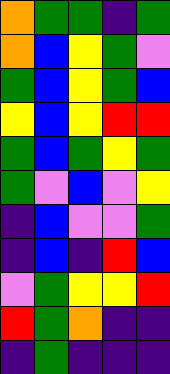[["orange", "green", "green", "indigo", "green"], ["orange", "blue", "yellow", "green", "violet"], ["green", "blue", "yellow", "green", "blue"], ["yellow", "blue", "yellow", "red", "red"], ["green", "blue", "green", "yellow", "green"], ["green", "violet", "blue", "violet", "yellow"], ["indigo", "blue", "violet", "violet", "green"], ["indigo", "blue", "indigo", "red", "blue"], ["violet", "green", "yellow", "yellow", "red"], ["red", "green", "orange", "indigo", "indigo"], ["indigo", "green", "indigo", "indigo", "indigo"]]